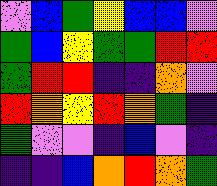[["violet", "blue", "green", "yellow", "blue", "blue", "violet"], ["green", "blue", "yellow", "green", "green", "red", "red"], ["green", "red", "red", "indigo", "indigo", "orange", "violet"], ["red", "orange", "yellow", "red", "orange", "green", "indigo"], ["green", "violet", "violet", "indigo", "blue", "violet", "indigo"], ["indigo", "indigo", "blue", "orange", "red", "orange", "green"]]